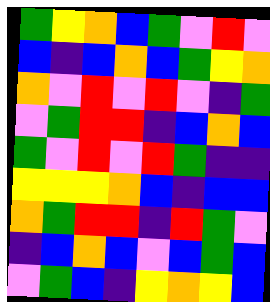[["green", "yellow", "orange", "blue", "green", "violet", "red", "violet"], ["blue", "indigo", "blue", "orange", "blue", "green", "yellow", "orange"], ["orange", "violet", "red", "violet", "red", "violet", "indigo", "green"], ["violet", "green", "red", "red", "indigo", "blue", "orange", "blue"], ["green", "violet", "red", "violet", "red", "green", "indigo", "indigo"], ["yellow", "yellow", "yellow", "orange", "blue", "indigo", "blue", "blue"], ["orange", "green", "red", "red", "indigo", "red", "green", "violet"], ["indigo", "blue", "orange", "blue", "violet", "blue", "green", "blue"], ["violet", "green", "blue", "indigo", "yellow", "orange", "yellow", "blue"]]